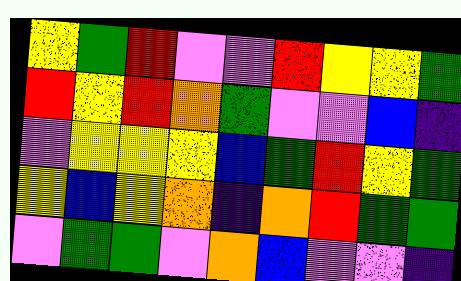[["yellow", "green", "red", "violet", "violet", "red", "yellow", "yellow", "green"], ["red", "yellow", "red", "orange", "green", "violet", "violet", "blue", "indigo"], ["violet", "yellow", "yellow", "yellow", "blue", "green", "red", "yellow", "green"], ["yellow", "blue", "yellow", "orange", "indigo", "orange", "red", "green", "green"], ["violet", "green", "green", "violet", "orange", "blue", "violet", "violet", "indigo"]]